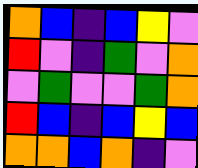[["orange", "blue", "indigo", "blue", "yellow", "violet"], ["red", "violet", "indigo", "green", "violet", "orange"], ["violet", "green", "violet", "violet", "green", "orange"], ["red", "blue", "indigo", "blue", "yellow", "blue"], ["orange", "orange", "blue", "orange", "indigo", "violet"]]